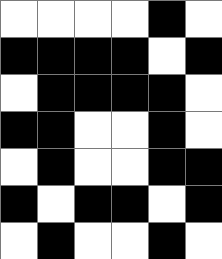[["white", "white", "white", "white", "black", "white"], ["black", "black", "black", "black", "white", "black"], ["white", "black", "black", "black", "black", "white"], ["black", "black", "white", "white", "black", "white"], ["white", "black", "white", "white", "black", "black"], ["black", "white", "black", "black", "white", "black"], ["white", "black", "white", "white", "black", "white"]]